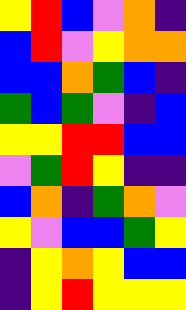[["yellow", "red", "blue", "violet", "orange", "indigo"], ["blue", "red", "violet", "yellow", "orange", "orange"], ["blue", "blue", "orange", "green", "blue", "indigo"], ["green", "blue", "green", "violet", "indigo", "blue"], ["yellow", "yellow", "red", "red", "blue", "blue"], ["violet", "green", "red", "yellow", "indigo", "indigo"], ["blue", "orange", "indigo", "green", "orange", "violet"], ["yellow", "violet", "blue", "blue", "green", "yellow"], ["indigo", "yellow", "orange", "yellow", "blue", "blue"], ["indigo", "yellow", "red", "yellow", "yellow", "yellow"]]